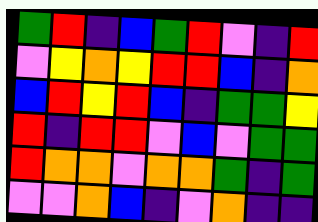[["green", "red", "indigo", "blue", "green", "red", "violet", "indigo", "red"], ["violet", "yellow", "orange", "yellow", "red", "red", "blue", "indigo", "orange"], ["blue", "red", "yellow", "red", "blue", "indigo", "green", "green", "yellow"], ["red", "indigo", "red", "red", "violet", "blue", "violet", "green", "green"], ["red", "orange", "orange", "violet", "orange", "orange", "green", "indigo", "green"], ["violet", "violet", "orange", "blue", "indigo", "violet", "orange", "indigo", "indigo"]]